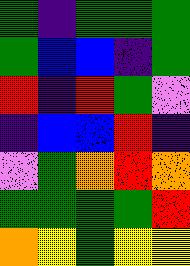[["green", "indigo", "green", "green", "green"], ["green", "blue", "blue", "indigo", "green"], ["red", "indigo", "red", "green", "violet"], ["indigo", "blue", "blue", "red", "indigo"], ["violet", "green", "orange", "red", "orange"], ["green", "green", "green", "green", "red"], ["orange", "yellow", "green", "yellow", "yellow"]]